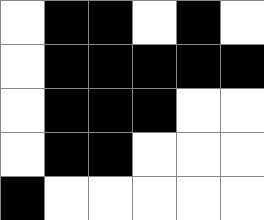[["white", "black", "black", "white", "black", "white"], ["white", "black", "black", "black", "black", "black"], ["white", "black", "black", "black", "white", "white"], ["white", "black", "black", "white", "white", "white"], ["black", "white", "white", "white", "white", "white"]]